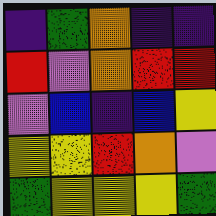[["indigo", "green", "orange", "indigo", "indigo"], ["red", "violet", "orange", "red", "red"], ["violet", "blue", "indigo", "blue", "yellow"], ["yellow", "yellow", "red", "orange", "violet"], ["green", "yellow", "yellow", "yellow", "green"]]